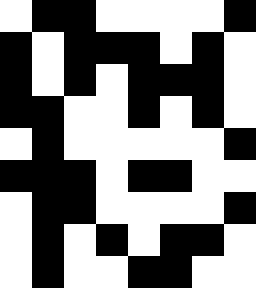[["white", "black", "black", "white", "white", "white", "white", "black"], ["black", "white", "black", "black", "black", "white", "black", "white"], ["black", "white", "black", "white", "black", "black", "black", "white"], ["black", "black", "white", "white", "black", "white", "black", "white"], ["white", "black", "white", "white", "white", "white", "white", "black"], ["black", "black", "black", "white", "black", "black", "white", "white"], ["white", "black", "black", "white", "white", "white", "white", "black"], ["white", "black", "white", "black", "white", "black", "black", "white"], ["white", "black", "white", "white", "black", "black", "white", "white"]]